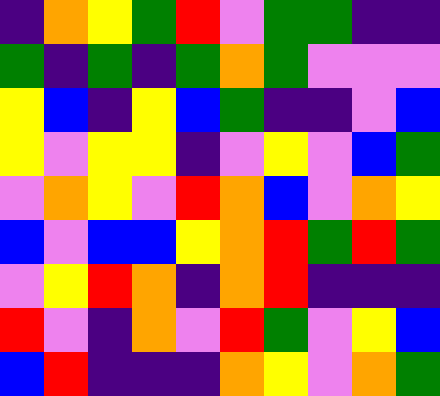[["indigo", "orange", "yellow", "green", "red", "violet", "green", "green", "indigo", "indigo"], ["green", "indigo", "green", "indigo", "green", "orange", "green", "violet", "violet", "violet"], ["yellow", "blue", "indigo", "yellow", "blue", "green", "indigo", "indigo", "violet", "blue"], ["yellow", "violet", "yellow", "yellow", "indigo", "violet", "yellow", "violet", "blue", "green"], ["violet", "orange", "yellow", "violet", "red", "orange", "blue", "violet", "orange", "yellow"], ["blue", "violet", "blue", "blue", "yellow", "orange", "red", "green", "red", "green"], ["violet", "yellow", "red", "orange", "indigo", "orange", "red", "indigo", "indigo", "indigo"], ["red", "violet", "indigo", "orange", "violet", "red", "green", "violet", "yellow", "blue"], ["blue", "red", "indigo", "indigo", "indigo", "orange", "yellow", "violet", "orange", "green"]]